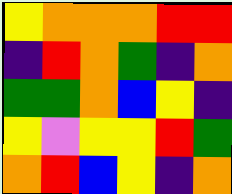[["yellow", "orange", "orange", "orange", "red", "red"], ["indigo", "red", "orange", "green", "indigo", "orange"], ["green", "green", "orange", "blue", "yellow", "indigo"], ["yellow", "violet", "yellow", "yellow", "red", "green"], ["orange", "red", "blue", "yellow", "indigo", "orange"]]